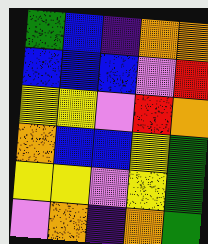[["green", "blue", "indigo", "orange", "orange"], ["blue", "blue", "blue", "violet", "red"], ["yellow", "yellow", "violet", "red", "orange"], ["orange", "blue", "blue", "yellow", "green"], ["yellow", "yellow", "violet", "yellow", "green"], ["violet", "orange", "indigo", "orange", "green"]]